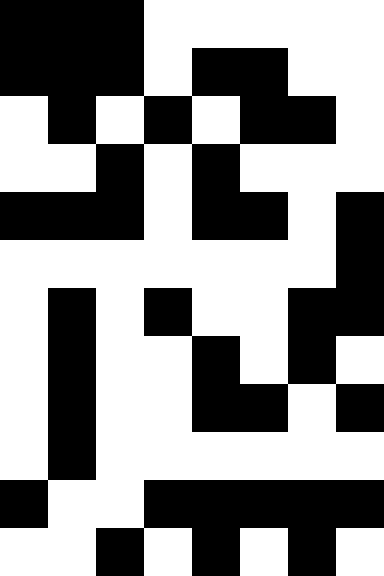[["black", "black", "black", "white", "white", "white", "white", "white"], ["black", "black", "black", "white", "black", "black", "white", "white"], ["white", "black", "white", "black", "white", "black", "black", "white"], ["white", "white", "black", "white", "black", "white", "white", "white"], ["black", "black", "black", "white", "black", "black", "white", "black"], ["white", "white", "white", "white", "white", "white", "white", "black"], ["white", "black", "white", "black", "white", "white", "black", "black"], ["white", "black", "white", "white", "black", "white", "black", "white"], ["white", "black", "white", "white", "black", "black", "white", "black"], ["white", "black", "white", "white", "white", "white", "white", "white"], ["black", "white", "white", "black", "black", "black", "black", "black"], ["white", "white", "black", "white", "black", "white", "black", "white"]]